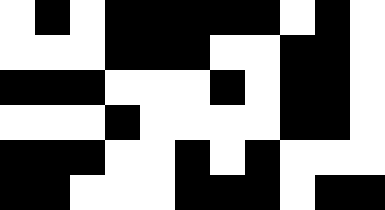[["white", "black", "white", "black", "black", "black", "black", "black", "white", "black", "white"], ["white", "white", "white", "black", "black", "black", "white", "white", "black", "black", "white"], ["black", "black", "black", "white", "white", "white", "black", "white", "black", "black", "white"], ["white", "white", "white", "black", "white", "white", "white", "white", "black", "black", "white"], ["black", "black", "black", "white", "white", "black", "white", "black", "white", "white", "white"], ["black", "black", "white", "white", "white", "black", "black", "black", "white", "black", "black"]]